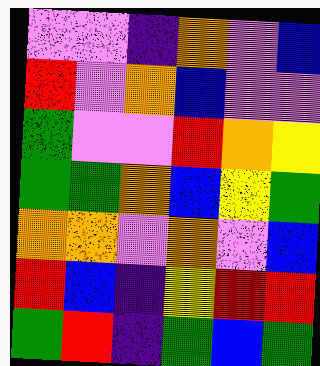[["violet", "violet", "indigo", "orange", "violet", "blue"], ["red", "violet", "orange", "blue", "violet", "violet"], ["green", "violet", "violet", "red", "orange", "yellow"], ["green", "green", "orange", "blue", "yellow", "green"], ["orange", "orange", "violet", "orange", "violet", "blue"], ["red", "blue", "indigo", "yellow", "red", "red"], ["green", "red", "indigo", "green", "blue", "green"]]